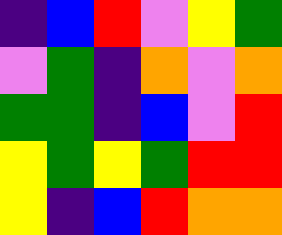[["indigo", "blue", "red", "violet", "yellow", "green"], ["violet", "green", "indigo", "orange", "violet", "orange"], ["green", "green", "indigo", "blue", "violet", "red"], ["yellow", "green", "yellow", "green", "red", "red"], ["yellow", "indigo", "blue", "red", "orange", "orange"]]